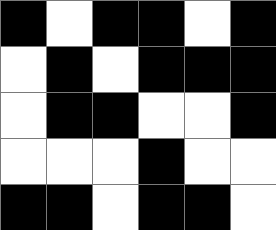[["black", "white", "black", "black", "white", "black"], ["white", "black", "white", "black", "black", "black"], ["white", "black", "black", "white", "white", "black"], ["white", "white", "white", "black", "white", "white"], ["black", "black", "white", "black", "black", "white"]]